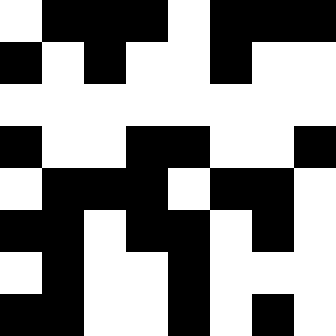[["white", "black", "black", "black", "white", "black", "black", "black"], ["black", "white", "black", "white", "white", "black", "white", "white"], ["white", "white", "white", "white", "white", "white", "white", "white"], ["black", "white", "white", "black", "black", "white", "white", "black"], ["white", "black", "black", "black", "white", "black", "black", "white"], ["black", "black", "white", "black", "black", "white", "black", "white"], ["white", "black", "white", "white", "black", "white", "white", "white"], ["black", "black", "white", "white", "black", "white", "black", "white"]]